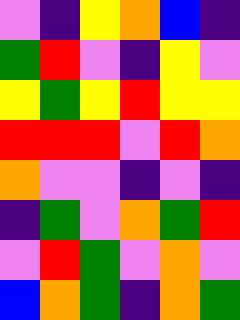[["violet", "indigo", "yellow", "orange", "blue", "indigo"], ["green", "red", "violet", "indigo", "yellow", "violet"], ["yellow", "green", "yellow", "red", "yellow", "yellow"], ["red", "red", "red", "violet", "red", "orange"], ["orange", "violet", "violet", "indigo", "violet", "indigo"], ["indigo", "green", "violet", "orange", "green", "red"], ["violet", "red", "green", "violet", "orange", "violet"], ["blue", "orange", "green", "indigo", "orange", "green"]]